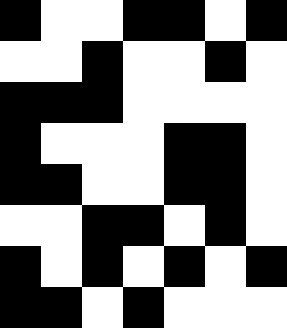[["black", "white", "white", "black", "black", "white", "black"], ["white", "white", "black", "white", "white", "black", "white"], ["black", "black", "black", "white", "white", "white", "white"], ["black", "white", "white", "white", "black", "black", "white"], ["black", "black", "white", "white", "black", "black", "white"], ["white", "white", "black", "black", "white", "black", "white"], ["black", "white", "black", "white", "black", "white", "black"], ["black", "black", "white", "black", "white", "white", "white"]]